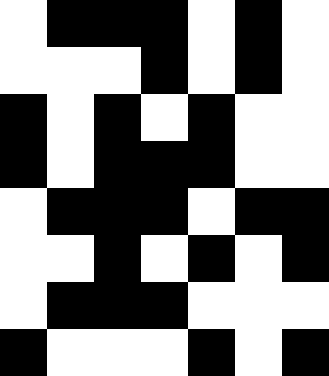[["white", "black", "black", "black", "white", "black", "white"], ["white", "white", "white", "black", "white", "black", "white"], ["black", "white", "black", "white", "black", "white", "white"], ["black", "white", "black", "black", "black", "white", "white"], ["white", "black", "black", "black", "white", "black", "black"], ["white", "white", "black", "white", "black", "white", "black"], ["white", "black", "black", "black", "white", "white", "white"], ["black", "white", "white", "white", "black", "white", "black"]]